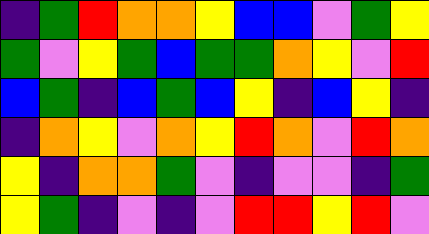[["indigo", "green", "red", "orange", "orange", "yellow", "blue", "blue", "violet", "green", "yellow"], ["green", "violet", "yellow", "green", "blue", "green", "green", "orange", "yellow", "violet", "red"], ["blue", "green", "indigo", "blue", "green", "blue", "yellow", "indigo", "blue", "yellow", "indigo"], ["indigo", "orange", "yellow", "violet", "orange", "yellow", "red", "orange", "violet", "red", "orange"], ["yellow", "indigo", "orange", "orange", "green", "violet", "indigo", "violet", "violet", "indigo", "green"], ["yellow", "green", "indigo", "violet", "indigo", "violet", "red", "red", "yellow", "red", "violet"]]